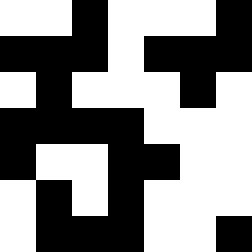[["white", "white", "black", "white", "white", "white", "black"], ["black", "black", "black", "white", "black", "black", "black"], ["white", "black", "white", "white", "white", "black", "white"], ["black", "black", "black", "black", "white", "white", "white"], ["black", "white", "white", "black", "black", "white", "white"], ["white", "black", "white", "black", "white", "white", "white"], ["white", "black", "black", "black", "white", "white", "black"]]